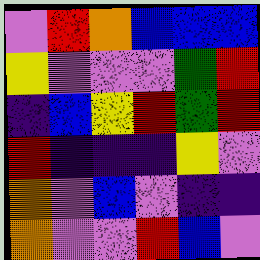[["violet", "red", "orange", "blue", "blue", "blue"], ["yellow", "violet", "violet", "violet", "green", "red"], ["indigo", "blue", "yellow", "red", "green", "red"], ["red", "indigo", "indigo", "indigo", "yellow", "violet"], ["orange", "violet", "blue", "violet", "indigo", "indigo"], ["orange", "violet", "violet", "red", "blue", "violet"]]